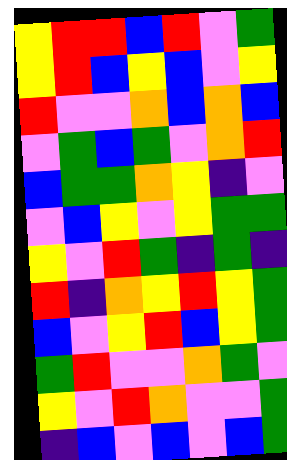[["yellow", "red", "red", "blue", "red", "violet", "green"], ["yellow", "red", "blue", "yellow", "blue", "violet", "yellow"], ["red", "violet", "violet", "orange", "blue", "orange", "blue"], ["violet", "green", "blue", "green", "violet", "orange", "red"], ["blue", "green", "green", "orange", "yellow", "indigo", "violet"], ["violet", "blue", "yellow", "violet", "yellow", "green", "green"], ["yellow", "violet", "red", "green", "indigo", "green", "indigo"], ["red", "indigo", "orange", "yellow", "red", "yellow", "green"], ["blue", "violet", "yellow", "red", "blue", "yellow", "green"], ["green", "red", "violet", "violet", "orange", "green", "violet"], ["yellow", "violet", "red", "orange", "violet", "violet", "green"], ["indigo", "blue", "violet", "blue", "violet", "blue", "green"]]